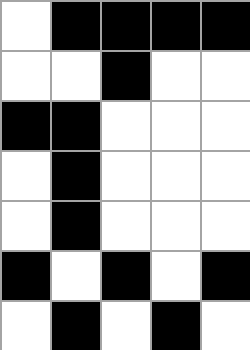[["white", "black", "black", "black", "black"], ["white", "white", "black", "white", "white"], ["black", "black", "white", "white", "white"], ["white", "black", "white", "white", "white"], ["white", "black", "white", "white", "white"], ["black", "white", "black", "white", "black"], ["white", "black", "white", "black", "white"]]